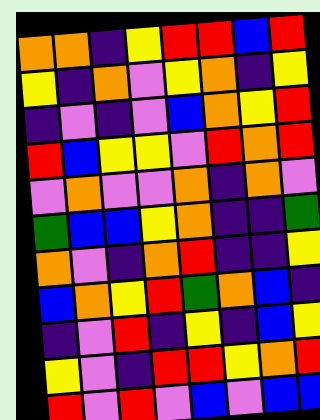[["orange", "orange", "indigo", "yellow", "red", "red", "blue", "red"], ["yellow", "indigo", "orange", "violet", "yellow", "orange", "indigo", "yellow"], ["indigo", "violet", "indigo", "violet", "blue", "orange", "yellow", "red"], ["red", "blue", "yellow", "yellow", "violet", "red", "orange", "red"], ["violet", "orange", "violet", "violet", "orange", "indigo", "orange", "violet"], ["green", "blue", "blue", "yellow", "orange", "indigo", "indigo", "green"], ["orange", "violet", "indigo", "orange", "red", "indigo", "indigo", "yellow"], ["blue", "orange", "yellow", "red", "green", "orange", "blue", "indigo"], ["indigo", "violet", "red", "indigo", "yellow", "indigo", "blue", "yellow"], ["yellow", "violet", "indigo", "red", "red", "yellow", "orange", "red"], ["red", "violet", "red", "violet", "blue", "violet", "blue", "blue"]]